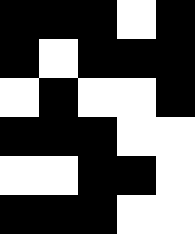[["black", "black", "black", "white", "black"], ["black", "white", "black", "black", "black"], ["white", "black", "white", "white", "black"], ["black", "black", "black", "white", "white"], ["white", "white", "black", "black", "white"], ["black", "black", "black", "white", "white"]]